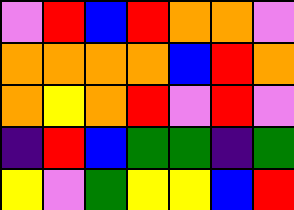[["violet", "red", "blue", "red", "orange", "orange", "violet"], ["orange", "orange", "orange", "orange", "blue", "red", "orange"], ["orange", "yellow", "orange", "red", "violet", "red", "violet"], ["indigo", "red", "blue", "green", "green", "indigo", "green"], ["yellow", "violet", "green", "yellow", "yellow", "blue", "red"]]